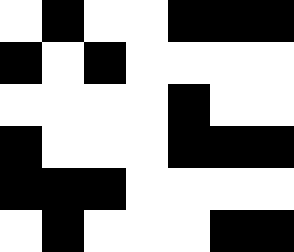[["white", "black", "white", "white", "black", "black", "black"], ["black", "white", "black", "white", "white", "white", "white"], ["white", "white", "white", "white", "black", "white", "white"], ["black", "white", "white", "white", "black", "black", "black"], ["black", "black", "black", "white", "white", "white", "white"], ["white", "black", "white", "white", "white", "black", "black"]]